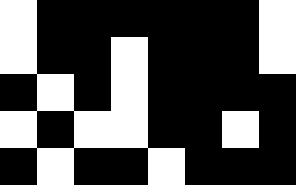[["white", "black", "black", "black", "black", "black", "black", "white"], ["white", "black", "black", "white", "black", "black", "black", "white"], ["black", "white", "black", "white", "black", "black", "black", "black"], ["white", "black", "white", "white", "black", "black", "white", "black"], ["black", "white", "black", "black", "white", "black", "black", "black"]]